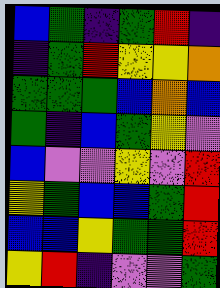[["blue", "green", "indigo", "green", "red", "indigo"], ["indigo", "green", "red", "yellow", "yellow", "orange"], ["green", "green", "green", "blue", "orange", "blue"], ["green", "indigo", "blue", "green", "yellow", "violet"], ["blue", "violet", "violet", "yellow", "violet", "red"], ["yellow", "green", "blue", "blue", "green", "red"], ["blue", "blue", "yellow", "green", "green", "red"], ["yellow", "red", "indigo", "violet", "violet", "green"]]